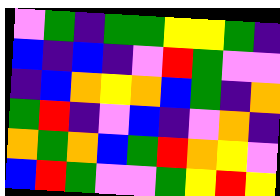[["violet", "green", "indigo", "green", "green", "yellow", "yellow", "green", "indigo"], ["blue", "indigo", "blue", "indigo", "violet", "red", "green", "violet", "violet"], ["indigo", "blue", "orange", "yellow", "orange", "blue", "green", "indigo", "orange"], ["green", "red", "indigo", "violet", "blue", "indigo", "violet", "orange", "indigo"], ["orange", "green", "orange", "blue", "green", "red", "orange", "yellow", "violet"], ["blue", "red", "green", "violet", "violet", "green", "yellow", "red", "yellow"]]